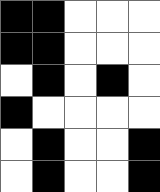[["black", "black", "white", "white", "white"], ["black", "black", "white", "white", "white"], ["white", "black", "white", "black", "white"], ["black", "white", "white", "white", "white"], ["white", "black", "white", "white", "black"], ["white", "black", "white", "white", "black"]]